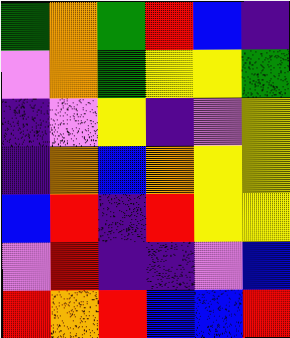[["green", "orange", "green", "red", "blue", "indigo"], ["violet", "orange", "green", "yellow", "yellow", "green"], ["indigo", "violet", "yellow", "indigo", "violet", "yellow"], ["indigo", "orange", "blue", "orange", "yellow", "yellow"], ["blue", "red", "indigo", "red", "yellow", "yellow"], ["violet", "red", "indigo", "indigo", "violet", "blue"], ["red", "orange", "red", "blue", "blue", "red"]]